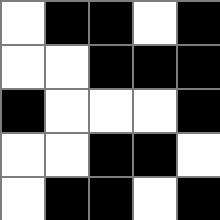[["white", "black", "black", "white", "black"], ["white", "white", "black", "black", "black"], ["black", "white", "white", "white", "black"], ["white", "white", "black", "black", "white"], ["white", "black", "black", "white", "black"]]